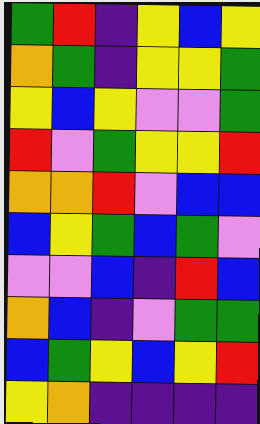[["green", "red", "indigo", "yellow", "blue", "yellow"], ["orange", "green", "indigo", "yellow", "yellow", "green"], ["yellow", "blue", "yellow", "violet", "violet", "green"], ["red", "violet", "green", "yellow", "yellow", "red"], ["orange", "orange", "red", "violet", "blue", "blue"], ["blue", "yellow", "green", "blue", "green", "violet"], ["violet", "violet", "blue", "indigo", "red", "blue"], ["orange", "blue", "indigo", "violet", "green", "green"], ["blue", "green", "yellow", "blue", "yellow", "red"], ["yellow", "orange", "indigo", "indigo", "indigo", "indigo"]]